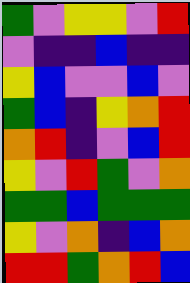[["green", "violet", "yellow", "yellow", "violet", "red"], ["violet", "indigo", "indigo", "blue", "indigo", "indigo"], ["yellow", "blue", "violet", "violet", "blue", "violet"], ["green", "blue", "indigo", "yellow", "orange", "red"], ["orange", "red", "indigo", "violet", "blue", "red"], ["yellow", "violet", "red", "green", "violet", "orange"], ["green", "green", "blue", "green", "green", "green"], ["yellow", "violet", "orange", "indigo", "blue", "orange"], ["red", "red", "green", "orange", "red", "blue"]]